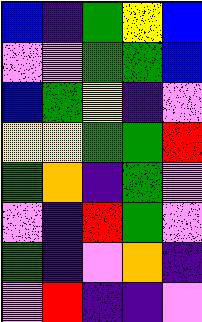[["blue", "indigo", "green", "yellow", "blue"], ["violet", "violet", "green", "green", "blue"], ["blue", "green", "yellow", "indigo", "violet"], ["yellow", "yellow", "green", "green", "red"], ["green", "orange", "indigo", "green", "violet"], ["violet", "indigo", "red", "green", "violet"], ["green", "indigo", "violet", "orange", "indigo"], ["violet", "red", "indigo", "indigo", "violet"]]